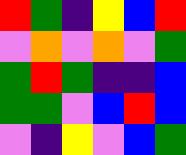[["red", "green", "indigo", "yellow", "blue", "red"], ["violet", "orange", "violet", "orange", "violet", "green"], ["green", "red", "green", "indigo", "indigo", "blue"], ["green", "green", "violet", "blue", "red", "blue"], ["violet", "indigo", "yellow", "violet", "blue", "green"]]